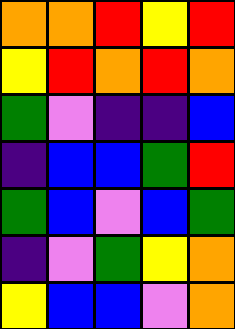[["orange", "orange", "red", "yellow", "red"], ["yellow", "red", "orange", "red", "orange"], ["green", "violet", "indigo", "indigo", "blue"], ["indigo", "blue", "blue", "green", "red"], ["green", "blue", "violet", "blue", "green"], ["indigo", "violet", "green", "yellow", "orange"], ["yellow", "blue", "blue", "violet", "orange"]]